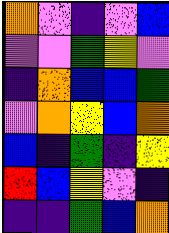[["orange", "violet", "indigo", "violet", "blue"], ["violet", "violet", "green", "yellow", "violet"], ["indigo", "orange", "blue", "blue", "green"], ["violet", "orange", "yellow", "blue", "orange"], ["blue", "indigo", "green", "indigo", "yellow"], ["red", "blue", "yellow", "violet", "indigo"], ["indigo", "indigo", "green", "blue", "orange"]]